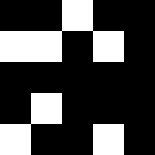[["black", "black", "white", "black", "black"], ["white", "white", "black", "white", "black"], ["black", "black", "black", "black", "black"], ["black", "white", "black", "black", "black"], ["white", "black", "black", "white", "black"]]